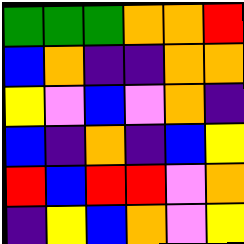[["green", "green", "green", "orange", "orange", "red"], ["blue", "orange", "indigo", "indigo", "orange", "orange"], ["yellow", "violet", "blue", "violet", "orange", "indigo"], ["blue", "indigo", "orange", "indigo", "blue", "yellow"], ["red", "blue", "red", "red", "violet", "orange"], ["indigo", "yellow", "blue", "orange", "violet", "yellow"]]